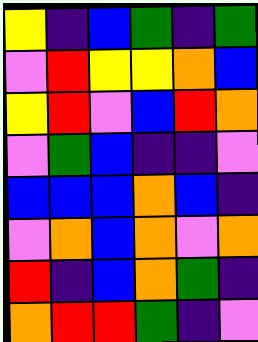[["yellow", "indigo", "blue", "green", "indigo", "green"], ["violet", "red", "yellow", "yellow", "orange", "blue"], ["yellow", "red", "violet", "blue", "red", "orange"], ["violet", "green", "blue", "indigo", "indigo", "violet"], ["blue", "blue", "blue", "orange", "blue", "indigo"], ["violet", "orange", "blue", "orange", "violet", "orange"], ["red", "indigo", "blue", "orange", "green", "indigo"], ["orange", "red", "red", "green", "indigo", "violet"]]